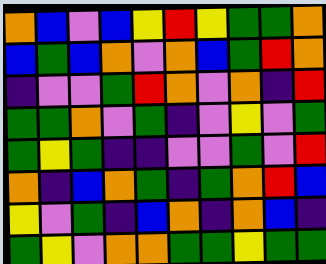[["orange", "blue", "violet", "blue", "yellow", "red", "yellow", "green", "green", "orange"], ["blue", "green", "blue", "orange", "violet", "orange", "blue", "green", "red", "orange"], ["indigo", "violet", "violet", "green", "red", "orange", "violet", "orange", "indigo", "red"], ["green", "green", "orange", "violet", "green", "indigo", "violet", "yellow", "violet", "green"], ["green", "yellow", "green", "indigo", "indigo", "violet", "violet", "green", "violet", "red"], ["orange", "indigo", "blue", "orange", "green", "indigo", "green", "orange", "red", "blue"], ["yellow", "violet", "green", "indigo", "blue", "orange", "indigo", "orange", "blue", "indigo"], ["green", "yellow", "violet", "orange", "orange", "green", "green", "yellow", "green", "green"]]